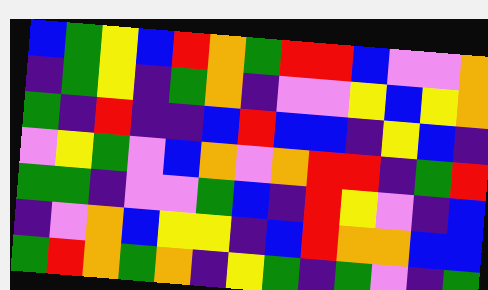[["blue", "green", "yellow", "blue", "red", "orange", "green", "red", "red", "blue", "violet", "violet", "orange"], ["indigo", "green", "yellow", "indigo", "green", "orange", "indigo", "violet", "violet", "yellow", "blue", "yellow", "orange"], ["green", "indigo", "red", "indigo", "indigo", "blue", "red", "blue", "blue", "indigo", "yellow", "blue", "indigo"], ["violet", "yellow", "green", "violet", "blue", "orange", "violet", "orange", "red", "red", "indigo", "green", "red"], ["green", "green", "indigo", "violet", "violet", "green", "blue", "indigo", "red", "yellow", "violet", "indigo", "blue"], ["indigo", "violet", "orange", "blue", "yellow", "yellow", "indigo", "blue", "red", "orange", "orange", "blue", "blue"], ["green", "red", "orange", "green", "orange", "indigo", "yellow", "green", "indigo", "green", "violet", "indigo", "green"]]